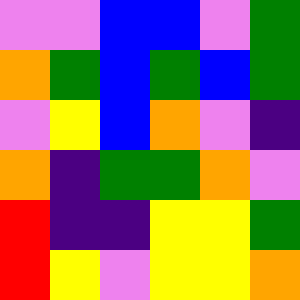[["violet", "violet", "blue", "blue", "violet", "green"], ["orange", "green", "blue", "green", "blue", "green"], ["violet", "yellow", "blue", "orange", "violet", "indigo"], ["orange", "indigo", "green", "green", "orange", "violet"], ["red", "indigo", "indigo", "yellow", "yellow", "green"], ["red", "yellow", "violet", "yellow", "yellow", "orange"]]